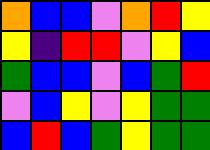[["orange", "blue", "blue", "violet", "orange", "red", "yellow"], ["yellow", "indigo", "red", "red", "violet", "yellow", "blue"], ["green", "blue", "blue", "violet", "blue", "green", "red"], ["violet", "blue", "yellow", "violet", "yellow", "green", "green"], ["blue", "red", "blue", "green", "yellow", "green", "green"]]